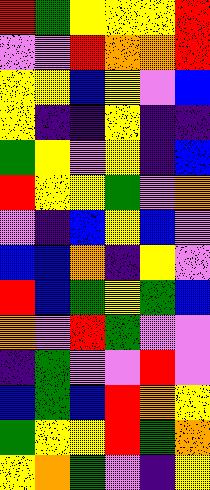[["red", "green", "yellow", "yellow", "yellow", "red"], ["violet", "violet", "red", "orange", "orange", "red"], ["yellow", "yellow", "blue", "yellow", "violet", "blue"], ["yellow", "indigo", "indigo", "yellow", "indigo", "indigo"], ["green", "yellow", "violet", "yellow", "indigo", "blue"], ["red", "yellow", "yellow", "green", "violet", "orange"], ["violet", "indigo", "blue", "yellow", "blue", "violet"], ["blue", "blue", "orange", "indigo", "yellow", "violet"], ["red", "blue", "green", "yellow", "green", "blue"], ["orange", "violet", "red", "green", "violet", "violet"], ["indigo", "green", "violet", "violet", "red", "violet"], ["blue", "green", "blue", "red", "orange", "yellow"], ["green", "yellow", "yellow", "red", "green", "orange"], ["yellow", "orange", "green", "violet", "indigo", "yellow"]]